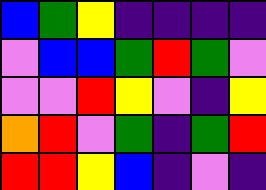[["blue", "green", "yellow", "indigo", "indigo", "indigo", "indigo"], ["violet", "blue", "blue", "green", "red", "green", "violet"], ["violet", "violet", "red", "yellow", "violet", "indigo", "yellow"], ["orange", "red", "violet", "green", "indigo", "green", "red"], ["red", "red", "yellow", "blue", "indigo", "violet", "indigo"]]